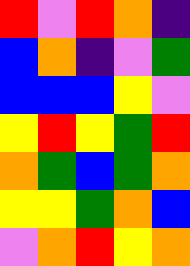[["red", "violet", "red", "orange", "indigo"], ["blue", "orange", "indigo", "violet", "green"], ["blue", "blue", "blue", "yellow", "violet"], ["yellow", "red", "yellow", "green", "red"], ["orange", "green", "blue", "green", "orange"], ["yellow", "yellow", "green", "orange", "blue"], ["violet", "orange", "red", "yellow", "orange"]]